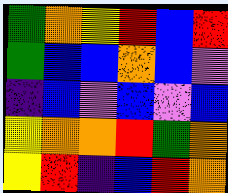[["green", "orange", "yellow", "red", "blue", "red"], ["green", "blue", "blue", "orange", "blue", "violet"], ["indigo", "blue", "violet", "blue", "violet", "blue"], ["yellow", "orange", "orange", "red", "green", "orange"], ["yellow", "red", "indigo", "blue", "red", "orange"]]